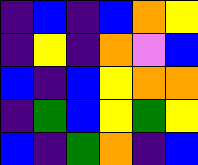[["indigo", "blue", "indigo", "blue", "orange", "yellow"], ["indigo", "yellow", "indigo", "orange", "violet", "blue"], ["blue", "indigo", "blue", "yellow", "orange", "orange"], ["indigo", "green", "blue", "yellow", "green", "yellow"], ["blue", "indigo", "green", "orange", "indigo", "blue"]]